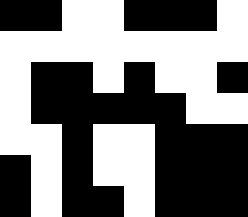[["black", "black", "white", "white", "black", "black", "black", "white"], ["white", "white", "white", "white", "white", "white", "white", "white"], ["white", "black", "black", "white", "black", "white", "white", "black"], ["white", "black", "black", "black", "black", "black", "white", "white"], ["white", "white", "black", "white", "white", "black", "black", "black"], ["black", "white", "black", "white", "white", "black", "black", "black"], ["black", "white", "black", "black", "white", "black", "black", "black"]]